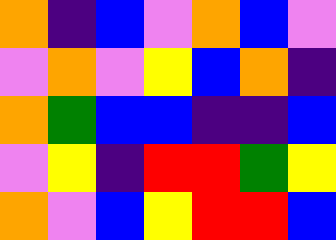[["orange", "indigo", "blue", "violet", "orange", "blue", "violet"], ["violet", "orange", "violet", "yellow", "blue", "orange", "indigo"], ["orange", "green", "blue", "blue", "indigo", "indigo", "blue"], ["violet", "yellow", "indigo", "red", "red", "green", "yellow"], ["orange", "violet", "blue", "yellow", "red", "red", "blue"]]